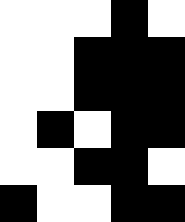[["white", "white", "white", "black", "white"], ["white", "white", "black", "black", "black"], ["white", "white", "black", "black", "black"], ["white", "black", "white", "black", "black"], ["white", "white", "black", "black", "white"], ["black", "white", "white", "black", "black"]]